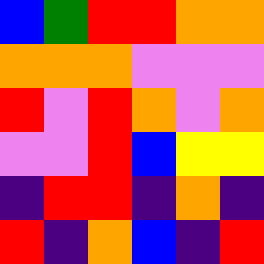[["blue", "green", "red", "red", "orange", "orange"], ["orange", "orange", "orange", "violet", "violet", "violet"], ["red", "violet", "red", "orange", "violet", "orange"], ["violet", "violet", "red", "blue", "yellow", "yellow"], ["indigo", "red", "red", "indigo", "orange", "indigo"], ["red", "indigo", "orange", "blue", "indigo", "red"]]